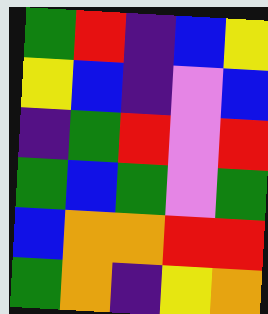[["green", "red", "indigo", "blue", "yellow"], ["yellow", "blue", "indigo", "violet", "blue"], ["indigo", "green", "red", "violet", "red"], ["green", "blue", "green", "violet", "green"], ["blue", "orange", "orange", "red", "red"], ["green", "orange", "indigo", "yellow", "orange"]]